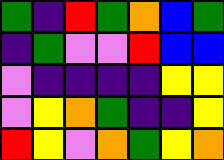[["green", "indigo", "red", "green", "orange", "blue", "green"], ["indigo", "green", "violet", "violet", "red", "blue", "blue"], ["violet", "indigo", "indigo", "indigo", "indigo", "yellow", "yellow"], ["violet", "yellow", "orange", "green", "indigo", "indigo", "yellow"], ["red", "yellow", "violet", "orange", "green", "yellow", "orange"]]